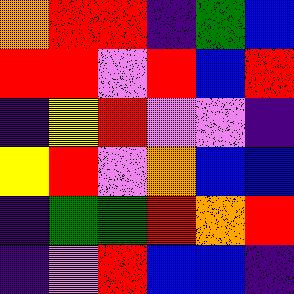[["orange", "red", "red", "indigo", "green", "blue"], ["red", "red", "violet", "red", "blue", "red"], ["indigo", "yellow", "red", "violet", "violet", "indigo"], ["yellow", "red", "violet", "orange", "blue", "blue"], ["indigo", "green", "green", "red", "orange", "red"], ["indigo", "violet", "red", "blue", "blue", "indigo"]]